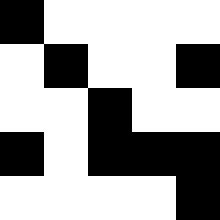[["black", "white", "white", "white", "white"], ["white", "black", "white", "white", "black"], ["white", "white", "black", "white", "white"], ["black", "white", "black", "black", "black"], ["white", "white", "white", "white", "black"]]